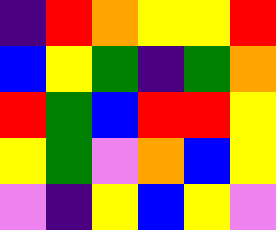[["indigo", "red", "orange", "yellow", "yellow", "red"], ["blue", "yellow", "green", "indigo", "green", "orange"], ["red", "green", "blue", "red", "red", "yellow"], ["yellow", "green", "violet", "orange", "blue", "yellow"], ["violet", "indigo", "yellow", "blue", "yellow", "violet"]]